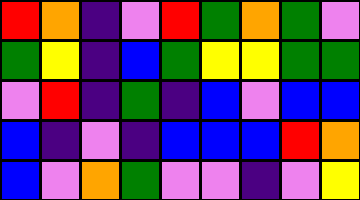[["red", "orange", "indigo", "violet", "red", "green", "orange", "green", "violet"], ["green", "yellow", "indigo", "blue", "green", "yellow", "yellow", "green", "green"], ["violet", "red", "indigo", "green", "indigo", "blue", "violet", "blue", "blue"], ["blue", "indigo", "violet", "indigo", "blue", "blue", "blue", "red", "orange"], ["blue", "violet", "orange", "green", "violet", "violet", "indigo", "violet", "yellow"]]